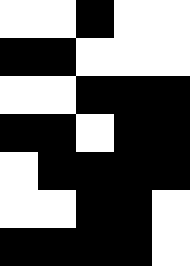[["white", "white", "black", "white", "white"], ["black", "black", "white", "white", "white"], ["white", "white", "black", "black", "black"], ["black", "black", "white", "black", "black"], ["white", "black", "black", "black", "black"], ["white", "white", "black", "black", "white"], ["black", "black", "black", "black", "white"]]